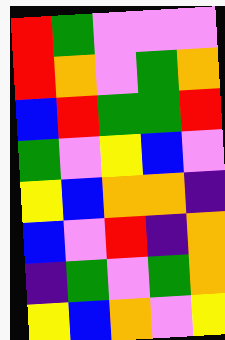[["red", "green", "violet", "violet", "violet"], ["red", "orange", "violet", "green", "orange"], ["blue", "red", "green", "green", "red"], ["green", "violet", "yellow", "blue", "violet"], ["yellow", "blue", "orange", "orange", "indigo"], ["blue", "violet", "red", "indigo", "orange"], ["indigo", "green", "violet", "green", "orange"], ["yellow", "blue", "orange", "violet", "yellow"]]